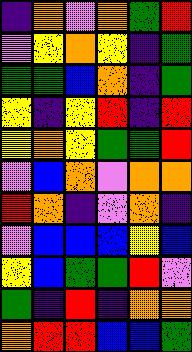[["indigo", "orange", "violet", "orange", "green", "red"], ["violet", "yellow", "orange", "yellow", "indigo", "green"], ["green", "green", "blue", "orange", "indigo", "green"], ["yellow", "indigo", "yellow", "red", "indigo", "red"], ["yellow", "orange", "yellow", "green", "green", "red"], ["violet", "blue", "orange", "violet", "orange", "orange"], ["red", "orange", "indigo", "violet", "orange", "indigo"], ["violet", "blue", "blue", "blue", "yellow", "blue"], ["yellow", "blue", "green", "green", "red", "violet"], ["green", "indigo", "red", "indigo", "orange", "orange"], ["orange", "red", "red", "blue", "blue", "green"]]